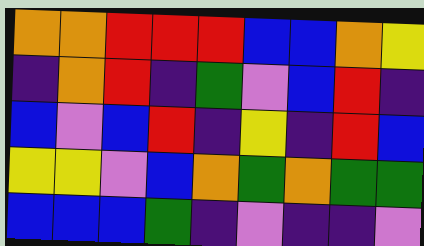[["orange", "orange", "red", "red", "red", "blue", "blue", "orange", "yellow"], ["indigo", "orange", "red", "indigo", "green", "violet", "blue", "red", "indigo"], ["blue", "violet", "blue", "red", "indigo", "yellow", "indigo", "red", "blue"], ["yellow", "yellow", "violet", "blue", "orange", "green", "orange", "green", "green"], ["blue", "blue", "blue", "green", "indigo", "violet", "indigo", "indigo", "violet"]]